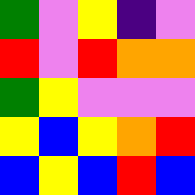[["green", "violet", "yellow", "indigo", "violet"], ["red", "violet", "red", "orange", "orange"], ["green", "yellow", "violet", "violet", "violet"], ["yellow", "blue", "yellow", "orange", "red"], ["blue", "yellow", "blue", "red", "blue"]]